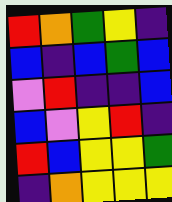[["red", "orange", "green", "yellow", "indigo"], ["blue", "indigo", "blue", "green", "blue"], ["violet", "red", "indigo", "indigo", "blue"], ["blue", "violet", "yellow", "red", "indigo"], ["red", "blue", "yellow", "yellow", "green"], ["indigo", "orange", "yellow", "yellow", "yellow"]]